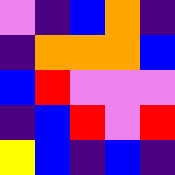[["violet", "indigo", "blue", "orange", "indigo"], ["indigo", "orange", "orange", "orange", "blue"], ["blue", "red", "violet", "violet", "violet"], ["indigo", "blue", "red", "violet", "red"], ["yellow", "blue", "indigo", "blue", "indigo"]]